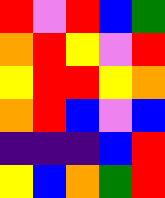[["red", "violet", "red", "blue", "green"], ["orange", "red", "yellow", "violet", "red"], ["yellow", "red", "red", "yellow", "orange"], ["orange", "red", "blue", "violet", "blue"], ["indigo", "indigo", "indigo", "blue", "red"], ["yellow", "blue", "orange", "green", "red"]]